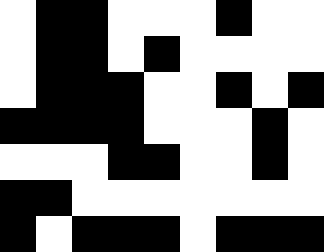[["white", "black", "black", "white", "white", "white", "black", "white", "white"], ["white", "black", "black", "white", "black", "white", "white", "white", "white"], ["white", "black", "black", "black", "white", "white", "black", "white", "black"], ["black", "black", "black", "black", "white", "white", "white", "black", "white"], ["white", "white", "white", "black", "black", "white", "white", "black", "white"], ["black", "black", "white", "white", "white", "white", "white", "white", "white"], ["black", "white", "black", "black", "black", "white", "black", "black", "black"]]